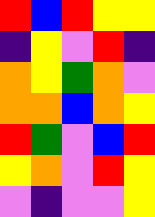[["red", "blue", "red", "yellow", "yellow"], ["indigo", "yellow", "violet", "red", "indigo"], ["orange", "yellow", "green", "orange", "violet"], ["orange", "orange", "blue", "orange", "yellow"], ["red", "green", "violet", "blue", "red"], ["yellow", "orange", "violet", "red", "yellow"], ["violet", "indigo", "violet", "violet", "yellow"]]